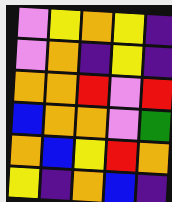[["violet", "yellow", "orange", "yellow", "indigo"], ["violet", "orange", "indigo", "yellow", "indigo"], ["orange", "orange", "red", "violet", "red"], ["blue", "orange", "orange", "violet", "green"], ["orange", "blue", "yellow", "red", "orange"], ["yellow", "indigo", "orange", "blue", "indigo"]]